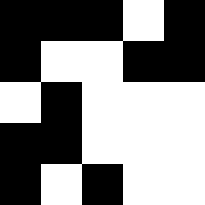[["black", "black", "black", "white", "black"], ["black", "white", "white", "black", "black"], ["white", "black", "white", "white", "white"], ["black", "black", "white", "white", "white"], ["black", "white", "black", "white", "white"]]